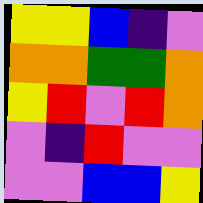[["yellow", "yellow", "blue", "indigo", "violet"], ["orange", "orange", "green", "green", "orange"], ["yellow", "red", "violet", "red", "orange"], ["violet", "indigo", "red", "violet", "violet"], ["violet", "violet", "blue", "blue", "yellow"]]